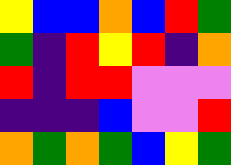[["yellow", "blue", "blue", "orange", "blue", "red", "green"], ["green", "indigo", "red", "yellow", "red", "indigo", "orange"], ["red", "indigo", "red", "red", "violet", "violet", "violet"], ["indigo", "indigo", "indigo", "blue", "violet", "violet", "red"], ["orange", "green", "orange", "green", "blue", "yellow", "green"]]